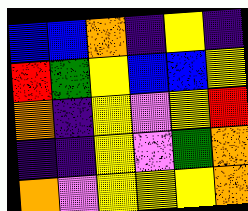[["blue", "blue", "orange", "indigo", "yellow", "indigo"], ["red", "green", "yellow", "blue", "blue", "yellow"], ["orange", "indigo", "yellow", "violet", "yellow", "red"], ["indigo", "indigo", "yellow", "violet", "green", "orange"], ["orange", "violet", "yellow", "yellow", "yellow", "orange"]]